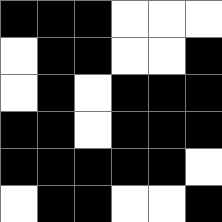[["black", "black", "black", "white", "white", "white"], ["white", "black", "black", "white", "white", "black"], ["white", "black", "white", "black", "black", "black"], ["black", "black", "white", "black", "black", "black"], ["black", "black", "black", "black", "black", "white"], ["white", "black", "black", "white", "white", "black"]]